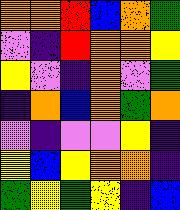[["orange", "orange", "red", "blue", "orange", "green"], ["violet", "indigo", "red", "orange", "orange", "yellow"], ["yellow", "violet", "indigo", "orange", "violet", "green"], ["indigo", "orange", "blue", "orange", "green", "orange"], ["violet", "indigo", "violet", "violet", "yellow", "indigo"], ["yellow", "blue", "yellow", "orange", "orange", "indigo"], ["green", "yellow", "green", "yellow", "indigo", "blue"]]